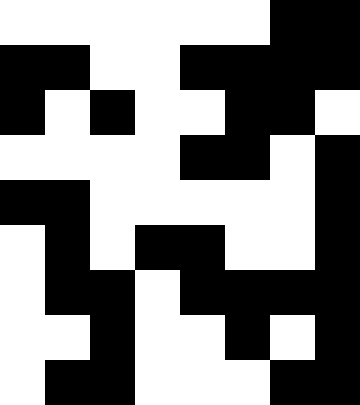[["white", "white", "white", "white", "white", "white", "black", "black"], ["black", "black", "white", "white", "black", "black", "black", "black"], ["black", "white", "black", "white", "white", "black", "black", "white"], ["white", "white", "white", "white", "black", "black", "white", "black"], ["black", "black", "white", "white", "white", "white", "white", "black"], ["white", "black", "white", "black", "black", "white", "white", "black"], ["white", "black", "black", "white", "black", "black", "black", "black"], ["white", "white", "black", "white", "white", "black", "white", "black"], ["white", "black", "black", "white", "white", "white", "black", "black"]]